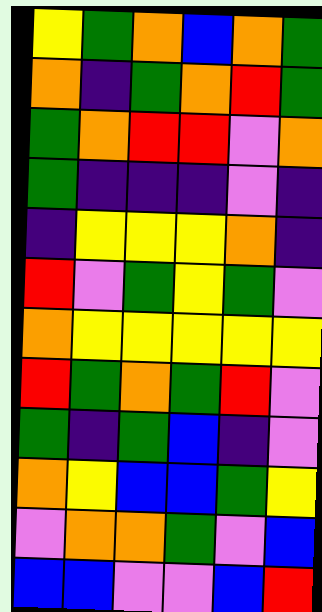[["yellow", "green", "orange", "blue", "orange", "green"], ["orange", "indigo", "green", "orange", "red", "green"], ["green", "orange", "red", "red", "violet", "orange"], ["green", "indigo", "indigo", "indigo", "violet", "indigo"], ["indigo", "yellow", "yellow", "yellow", "orange", "indigo"], ["red", "violet", "green", "yellow", "green", "violet"], ["orange", "yellow", "yellow", "yellow", "yellow", "yellow"], ["red", "green", "orange", "green", "red", "violet"], ["green", "indigo", "green", "blue", "indigo", "violet"], ["orange", "yellow", "blue", "blue", "green", "yellow"], ["violet", "orange", "orange", "green", "violet", "blue"], ["blue", "blue", "violet", "violet", "blue", "red"]]